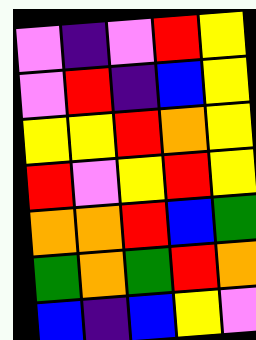[["violet", "indigo", "violet", "red", "yellow"], ["violet", "red", "indigo", "blue", "yellow"], ["yellow", "yellow", "red", "orange", "yellow"], ["red", "violet", "yellow", "red", "yellow"], ["orange", "orange", "red", "blue", "green"], ["green", "orange", "green", "red", "orange"], ["blue", "indigo", "blue", "yellow", "violet"]]